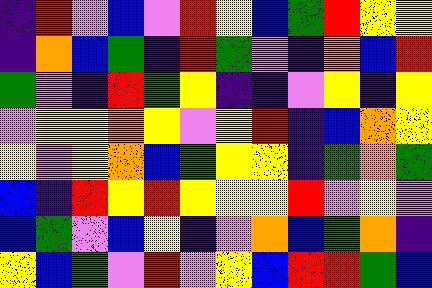[["indigo", "red", "violet", "blue", "violet", "red", "yellow", "blue", "green", "red", "yellow", "yellow"], ["indigo", "orange", "blue", "green", "indigo", "red", "green", "violet", "indigo", "orange", "blue", "red"], ["green", "violet", "indigo", "red", "green", "yellow", "indigo", "indigo", "violet", "yellow", "indigo", "yellow"], ["violet", "yellow", "yellow", "orange", "yellow", "violet", "yellow", "red", "indigo", "blue", "orange", "yellow"], ["yellow", "violet", "yellow", "orange", "blue", "green", "yellow", "yellow", "indigo", "green", "orange", "green"], ["blue", "indigo", "red", "yellow", "red", "yellow", "yellow", "yellow", "red", "violet", "yellow", "violet"], ["blue", "green", "violet", "blue", "yellow", "indigo", "violet", "orange", "blue", "green", "orange", "indigo"], ["yellow", "blue", "green", "violet", "red", "violet", "yellow", "blue", "red", "red", "green", "blue"]]